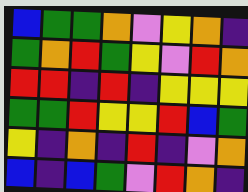[["blue", "green", "green", "orange", "violet", "yellow", "orange", "indigo"], ["green", "orange", "red", "green", "yellow", "violet", "red", "orange"], ["red", "red", "indigo", "red", "indigo", "yellow", "yellow", "yellow"], ["green", "green", "red", "yellow", "yellow", "red", "blue", "green"], ["yellow", "indigo", "orange", "indigo", "red", "indigo", "violet", "orange"], ["blue", "indigo", "blue", "green", "violet", "red", "orange", "indigo"]]